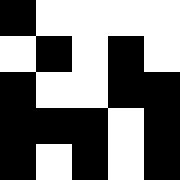[["black", "white", "white", "white", "white"], ["white", "black", "white", "black", "white"], ["black", "white", "white", "black", "black"], ["black", "black", "black", "white", "black"], ["black", "white", "black", "white", "black"]]